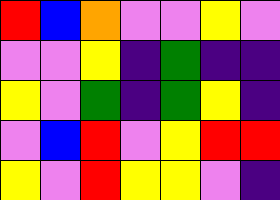[["red", "blue", "orange", "violet", "violet", "yellow", "violet"], ["violet", "violet", "yellow", "indigo", "green", "indigo", "indigo"], ["yellow", "violet", "green", "indigo", "green", "yellow", "indigo"], ["violet", "blue", "red", "violet", "yellow", "red", "red"], ["yellow", "violet", "red", "yellow", "yellow", "violet", "indigo"]]